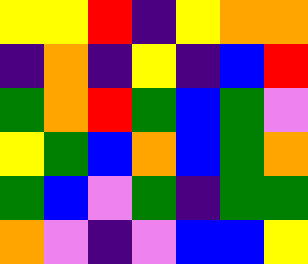[["yellow", "yellow", "red", "indigo", "yellow", "orange", "orange"], ["indigo", "orange", "indigo", "yellow", "indigo", "blue", "red"], ["green", "orange", "red", "green", "blue", "green", "violet"], ["yellow", "green", "blue", "orange", "blue", "green", "orange"], ["green", "blue", "violet", "green", "indigo", "green", "green"], ["orange", "violet", "indigo", "violet", "blue", "blue", "yellow"]]